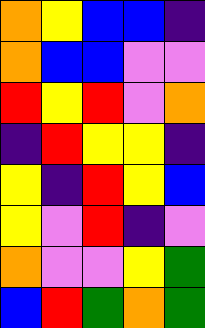[["orange", "yellow", "blue", "blue", "indigo"], ["orange", "blue", "blue", "violet", "violet"], ["red", "yellow", "red", "violet", "orange"], ["indigo", "red", "yellow", "yellow", "indigo"], ["yellow", "indigo", "red", "yellow", "blue"], ["yellow", "violet", "red", "indigo", "violet"], ["orange", "violet", "violet", "yellow", "green"], ["blue", "red", "green", "orange", "green"]]